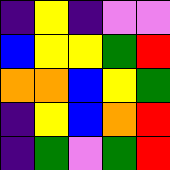[["indigo", "yellow", "indigo", "violet", "violet"], ["blue", "yellow", "yellow", "green", "red"], ["orange", "orange", "blue", "yellow", "green"], ["indigo", "yellow", "blue", "orange", "red"], ["indigo", "green", "violet", "green", "red"]]